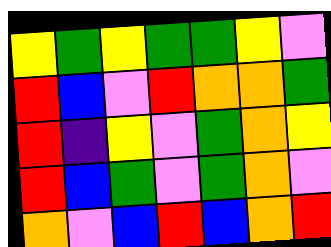[["yellow", "green", "yellow", "green", "green", "yellow", "violet"], ["red", "blue", "violet", "red", "orange", "orange", "green"], ["red", "indigo", "yellow", "violet", "green", "orange", "yellow"], ["red", "blue", "green", "violet", "green", "orange", "violet"], ["orange", "violet", "blue", "red", "blue", "orange", "red"]]